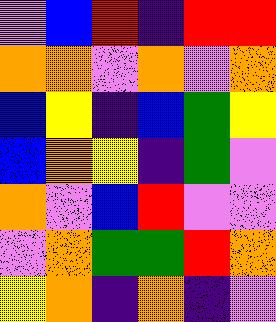[["violet", "blue", "red", "indigo", "red", "red"], ["orange", "orange", "violet", "orange", "violet", "orange"], ["blue", "yellow", "indigo", "blue", "green", "yellow"], ["blue", "orange", "yellow", "indigo", "green", "violet"], ["orange", "violet", "blue", "red", "violet", "violet"], ["violet", "orange", "green", "green", "red", "orange"], ["yellow", "orange", "indigo", "orange", "indigo", "violet"]]